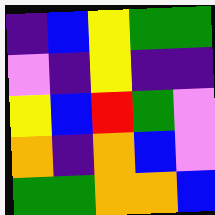[["indigo", "blue", "yellow", "green", "green"], ["violet", "indigo", "yellow", "indigo", "indigo"], ["yellow", "blue", "red", "green", "violet"], ["orange", "indigo", "orange", "blue", "violet"], ["green", "green", "orange", "orange", "blue"]]